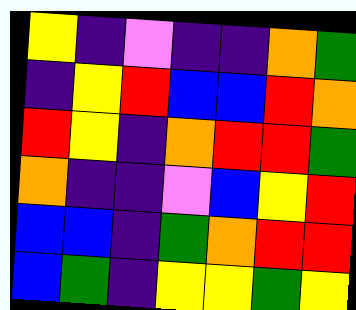[["yellow", "indigo", "violet", "indigo", "indigo", "orange", "green"], ["indigo", "yellow", "red", "blue", "blue", "red", "orange"], ["red", "yellow", "indigo", "orange", "red", "red", "green"], ["orange", "indigo", "indigo", "violet", "blue", "yellow", "red"], ["blue", "blue", "indigo", "green", "orange", "red", "red"], ["blue", "green", "indigo", "yellow", "yellow", "green", "yellow"]]